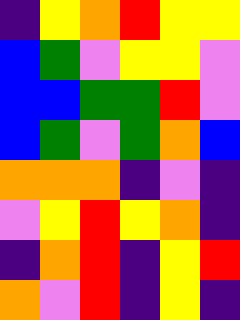[["indigo", "yellow", "orange", "red", "yellow", "yellow"], ["blue", "green", "violet", "yellow", "yellow", "violet"], ["blue", "blue", "green", "green", "red", "violet"], ["blue", "green", "violet", "green", "orange", "blue"], ["orange", "orange", "orange", "indigo", "violet", "indigo"], ["violet", "yellow", "red", "yellow", "orange", "indigo"], ["indigo", "orange", "red", "indigo", "yellow", "red"], ["orange", "violet", "red", "indigo", "yellow", "indigo"]]